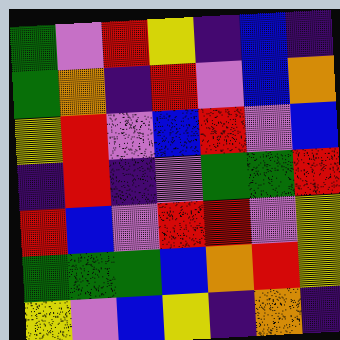[["green", "violet", "red", "yellow", "indigo", "blue", "indigo"], ["green", "orange", "indigo", "red", "violet", "blue", "orange"], ["yellow", "red", "violet", "blue", "red", "violet", "blue"], ["indigo", "red", "indigo", "violet", "green", "green", "red"], ["red", "blue", "violet", "red", "red", "violet", "yellow"], ["green", "green", "green", "blue", "orange", "red", "yellow"], ["yellow", "violet", "blue", "yellow", "indigo", "orange", "indigo"]]